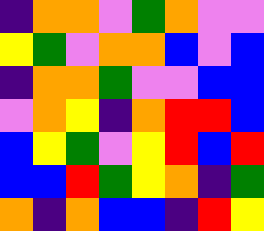[["indigo", "orange", "orange", "violet", "green", "orange", "violet", "violet"], ["yellow", "green", "violet", "orange", "orange", "blue", "violet", "blue"], ["indigo", "orange", "orange", "green", "violet", "violet", "blue", "blue"], ["violet", "orange", "yellow", "indigo", "orange", "red", "red", "blue"], ["blue", "yellow", "green", "violet", "yellow", "red", "blue", "red"], ["blue", "blue", "red", "green", "yellow", "orange", "indigo", "green"], ["orange", "indigo", "orange", "blue", "blue", "indigo", "red", "yellow"]]